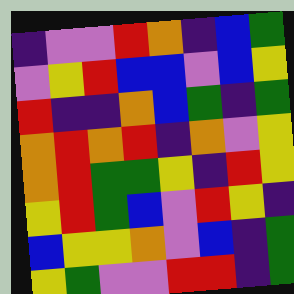[["indigo", "violet", "violet", "red", "orange", "indigo", "blue", "green"], ["violet", "yellow", "red", "blue", "blue", "violet", "blue", "yellow"], ["red", "indigo", "indigo", "orange", "blue", "green", "indigo", "green"], ["orange", "red", "orange", "red", "indigo", "orange", "violet", "yellow"], ["orange", "red", "green", "green", "yellow", "indigo", "red", "yellow"], ["yellow", "red", "green", "blue", "violet", "red", "yellow", "indigo"], ["blue", "yellow", "yellow", "orange", "violet", "blue", "indigo", "green"], ["yellow", "green", "violet", "violet", "red", "red", "indigo", "green"]]